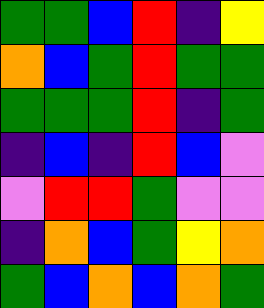[["green", "green", "blue", "red", "indigo", "yellow"], ["orange", "blue", "green", "red", "green", "green"], ["green", "green", "green", "red", "indigo", "green"], ["indigo", "blue", "indigo", "red", "blue", "violet"], ["violet", "red", "red", "green", "violet", "violet"], ["indigo", "orange", "blue", "green", "yellow", "orange"], ["green", "blue", "orange", "blue", "orange", "green"]]